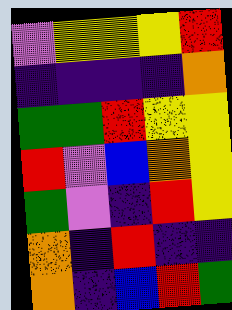[["violet", "yellow", "yellow", "yellow", "red"], ["indigo", "indigo", "indigo", "indigo", "orange"], ["green", "green", "red", "yellow", "yellow"], ["red", "violet", "blue", "orange", "yellow"], ["green", "violet", "indigo", "red", "yellow"], ["orange", "indigo", "red", "indigo", "indigo"], ["orange", "indigo", "blue", "red", "green"]]